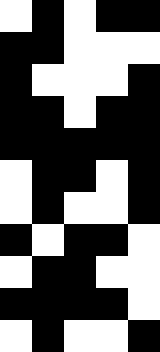[["white", "black", "white", "black", "black"], ["black", "black", "white", "white", "white"], ["black", "white", "white", "white", "black"], ["black", "black", "white", "black", "black"], ["black", "black", "black", "black", "black"], ["white", "black", "black", "white", "black"], ["white", "black", "white", "white", "black"], ["black", "white", "black", "black", "white"], ["white", "black", "black", "white", "white"], ["black", "black", "black", "black", "white"], ["white", "black", "white", "white", "black"]]